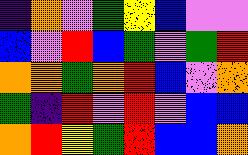[["indigo", "orange", "violet", "green", "yellow", "blue", "violet", "violet"], ["blue", "violet", "red", "blue", "green", "violet", "green", "red"], ["orange", "orange", "green", "orange", "red", "blue", "violet", "orange"], ["green", "indigo", "red", "violet", "red", "violet", "blue", "blue"], ["orange", "red", "yellow", "green", "red", "blue", "blue", "orange"]]